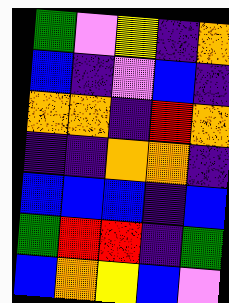[["green", "violet", "yellow", "indigo", "orange"], ["blue", "indigo", "violet", "blue", "indigo"], ["orange", "orange", "indigo", "red", "orange"], ["indigo", "indigo", "orange", "orange", "indigo"], ["blue", "blue", "blue", "indigo", "blue"], ["green", "red", "red", "indigo", "green"], ["blue", "orange", "yellow", "blue", "violet"]]